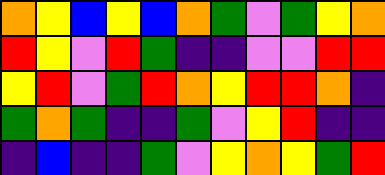[["orange", "yellow", "blue", "yellow", "blue", "orange", "green", "violet", "green", "yellow", "orange"], ["red", "yellow", "violet", "red", "green", "indigo", "indigo", "violet", "violet", "red", "red"], ["yellow", "red", "violet", "green", "red", "orange", "yellow", "red", "red", "orange", "indigo"], ["green", "orange", "green", "indigo", "indigo", "green", "violet", "yellow", "red", "indigo", "indigo"], ["indigo", "blue", "indigo", "indigo", "green", "violet", "yellow", "orange", "yellow", "green", "red"]]